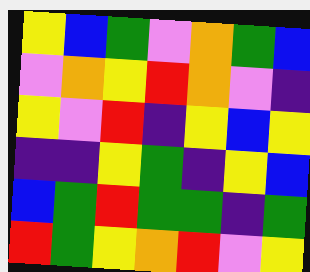[["yellow", "blue", "green", "violet", "orange", "green", "blue"], ["violet", "orange", "yellow", "red", "orange", "violet", "indigo"], ["yellow", "violet", "red", "indigo", "yellow", "blue", "yellow"], ["indigo", "indigo", "yellow", "green", "indigo", "yellow", "blue"], ["blue", "green", "red", "green", "green", "indigo", "green"], ["red", "green", "yellow", "orange", "red", "violet", "yellow"]]